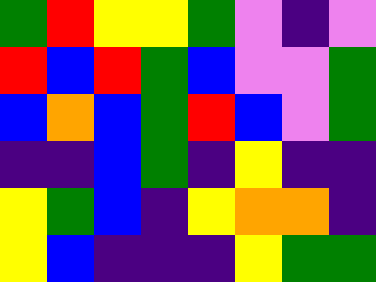[["green", "red", "yellow", "yellow", "green", "violet", "indigo", "violet"], ["red", "blue", "red", "green", "blue", "violet", "violet", "green"], ["blue", "orange", "blue", "green", "red", "blue", "violet", "green"], ["indigo", "indigo", "blue", "green", "indigo", "yellow", "indigo", "indigo"], ["yellow", "green", "blue", "indigo", "yellow", "orange", "orange", "indigo"], ["yellow", "blue", "indigo", "indigo", "indigo", "yellow", "green", "green"]]